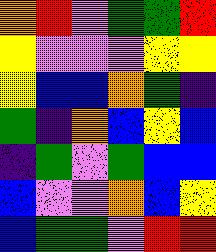[["orange", "red", "violet", "green", "green", "red"], ["yellow", "violet", "violet", "violet", "yellow", "yellow"], ["yellow", "blue", "blue", "orange", "green", "indigo"], ["green", "indigo", "orange", "blue", "yellow", "blue"], ["indigo", "green", "violet", "green", "blue", "blue"], ["blue", "violet", "violet", "orange", "blue", "yellow"], ["blue", "green", "green", "violet", "red", "red"]]